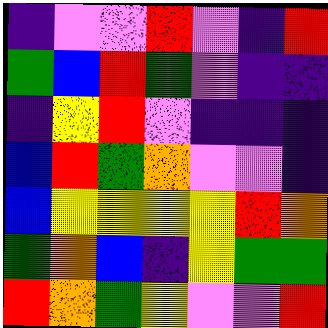[["indigo", "violet", "violet", "red", "violet", "indigo", "red"], ["green", "blue", "red", "green", "violet", "indigo", "indigo"], ["indigo", "yellow", "red", "violet", "indigo", "indigo", "indigo"], ["blue", "red", "green", "orange", "violet", "violet", "indigo"], ["blue", "yellow", "yellow", "yellow", "yellow", "red", "orange"], ["green", "orange", "blue", "indigo", "yellow", "green", "green"], ["red", "orange", "green", "yellow", "violet", "violet", "red"]]